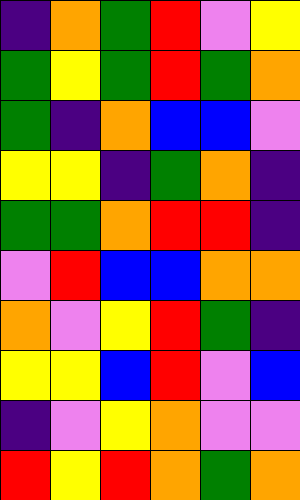[["indigo", "orange", "green", "red", "violet", "yellow"], ["green", "yellow", "green", "red", "green", "orange"], ["green", "indigo", "orange", "blue", "blue", "violet"], ["yellow", "yellow", "indigo", "green", "orange", "indigo"], ["green", "green", "orange", "red", "red", "indigo"], ["violet", "red", "blue", "blue", "orange", "orange"], ["orange", "violet", "yellow", "red", "green", "indigo"], ["yellow", "yellow", "blue", "red", "violet", "blue"], ["indigo", "violet", "yellow", "orange", "violet", "violet"], ["red", "yellow", "red", "orange", "green", "orange"]]